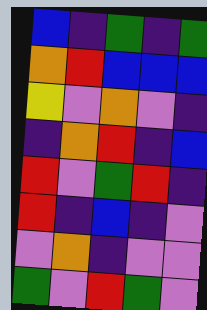[["blue", "indigo", "green", "indigo", "green"], ["orange", "red", "blue", "blue", "blue"], ["yellow", "violet", "orange", "violet", "indigo"], ["indigo", "orange", "red", "indigo", "blue"], ["red", "violet", "green", "red", "indigo"], ["red", "indigo", "blue", "indigo", "violet"], ["violet", "orange", "indigo", "violet", "violet"], ["green", "violet", "red", "green", "violet"]]